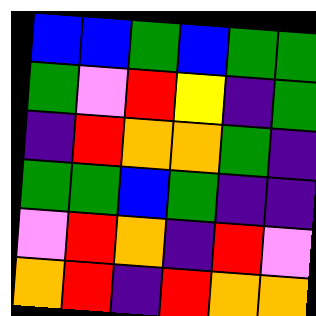[["blue", "blue", "green", "blue", "green", "green"], ["green", "violet", "red", "yellow", "indigo", "green"], ["indigo", "red", "orange", "orange", "green", "indigo"], ["green", "green", "blue", "green", "indigo", "indigo"], ["violet", "red", "orange", "indigo", "red", "violet"], ["orange", "red", "indigo", "red", "orange", "orange"]]